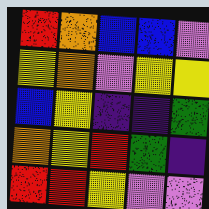[["red", "orange", "blue", "blue", "violet"], ["yellow", "orange", "violet", "yellow", "yellow"], ["blue", "yellow", "indigo", "indigo", "green"], ["orange", "yellow", "red", "green", "indigo"], ["red", "red", "yellow", "violet", "violet"]]